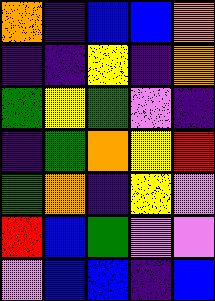[["orange", "indigo", "blue", "blue", "orange"], ["indigo", "indigo", "yellow", "indigo", "orange"], ["green", "yellow", "green", "violet", "indigo"], ["indigo", "green", "orange", "yellow", "red"], ["green", "orange", "indigo", "yellow", "violet"], ["red", "blue", "green", "violet", "violet"], ["violet", "blue", "blue", "indigo", "blue"]]